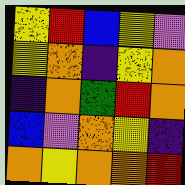[["yellow", "red", "blue", "yellow", "violet"], ["yellow", "orange", "indigo", "yellow", "orange"], ["indigo", "orange", "green", "red", "orange"], ["blue", "violet", "orange", "yellow", "indigo"], ["orange", "yellow", "orange", "orange", "red"]]